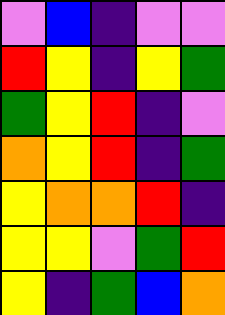[["violet", "blue", "indigo", "violet", "violet"], ["red", "yellow", "indigo", "yellow", "green"], ["green", "yellow", "red", "indigo", "violet"], ["orange", "yellow", "red", "indigo", "green"], ["yellow", "orange", "orange", "red", "indigo"], ["yellow", "yellow", "violet", "green", "red"], ["yellow", "indigo", "green", "blue", "orange"]]